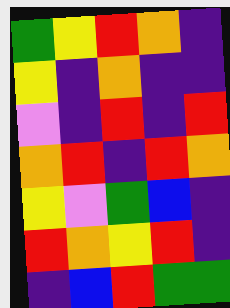[["green", "yellow", "red", "orange", "indigo"], ["yellow", "indigo", "orange", "indigo", "indigo"], ["violet", "indigo", "red", "indigo", "red"], ["orange", "red", "indigo", "red", "orange"], ["yellow", "violet", "green", "blue", "indigo"], ["red", "orange", "yellow", "red", "indigo"], ["indigo", "blue", "red", "green", "green"]]